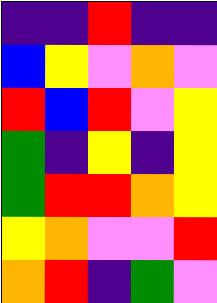[["indigo", "indigo", "red", "indigo", "indigo"], ["blue", "yellow", "violet", "orange", "violet"], ["red", "blue", "red", "violet", "yellow"], ["green", "indigo", "yellow", "indigo", "yellow"], ["green", "red", "red", "orange", "yellow"], ["yellow", "orange", "violet", "violet", "red"], ["orange", "red", "indigo", "green", "violet"]]